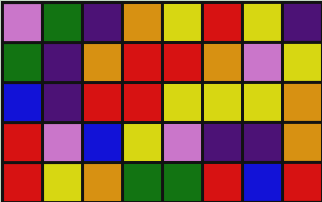[["violet", "green", "indigo", "orange", "yellow", "red", "yellow", "indigo"], ["green", "indigo", "orange", "red", "red", "orange", "violet", "yellow"], ["blue", "indigo", "red", "red", "yellow", "yellow", "yellow", "orange"], ["red", "violet", "blue", "yellow", "violet", "indigo", "indigo", "orange"], ["red", "yellow", "orange", "green", "green", "red", "blue", "red"]]